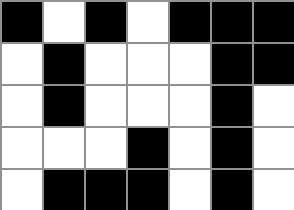[["black", "white", "black", "white", "black", "black", "black"], ["white", "black", "white", "white", "white", "black", "black"], ["white", "black", "white", "white", "white", "black", "white"], ["white", "white", "white", "black", "white", "black", "white"], ["white", "black", "black", "black", "white", "black", "white"]]